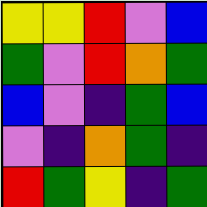[["yellow", "yellow", "red", "violet", "blue"], ["green", "violet", "red", "orange", "green"], ["blue", "violet", "indigo", "green", "blue"], ["violet", "indigo", "orange", "green", "indigo"], ["red", "green", "yellow", "indigo", "green"]]